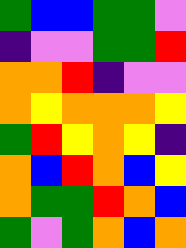[["green", "blue", "blue", "green", "green", "violet"], ["indigo", "violet", "violet", "green", "green", "red"], ["orange", "orange", "red", "indigo", "violet", "violet"], ["orange", "yellow", "orange", "orange", "orange", "yellow"], ["green", "red", "yellow", "orange", "yellow", "indigo"], ["orange", "blue", "red", "orange", "blue", "yellow"], ["orange", "green", "green", "red", "orange", "blue"], ["green", "violet", "green", "orange", "blue", "orange"]]